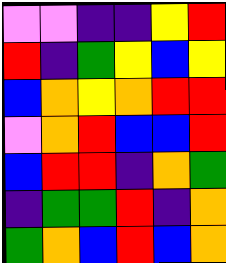[["violet", "violet", "indigo", "indigo", "yellow", "red"], ["red", "indigo", "green", "yellow", "blue", "yellow"], ["blue", "orange", "yellow", "orange", "red", "red"], ["violet", "orange", "red", "blue", "blue", "red"], ["blue", "red", "red", "indigo", "orange", "green"], ["indigo", "green", "green", "red", "indigo", "orange"], ["green", "orange", "blue", "red", "blue", "orange"]]